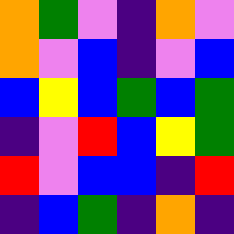[["orange", "green", "violet", "indigo", "orange", "violet"], ["orange", "violet", "blue", "indigo", "violet", "blue"], ["blue", "yellow", "blue", "green", "blue", "green"], ["indigo", "violet", "red", "blue", "yellow", "green"], ["red", "violet", "blue", "blue", "indigo", "red"], ["indigo", "blue", "green", "indigo", "orange", "indigo"]]